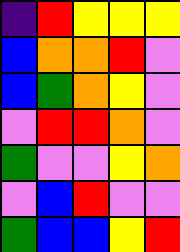[["indigo", "red", "yellow", "yellow", "yellow"], ["blue", "orange", "orange", "red", "violet"], ["blue", "green", "orange", "yellow", "violet"], ["violet", "red", "red", "orange", "violet"], ["green", "violet", "violet", "yellow", "orange"], ["violet", "blue", "red", "violet", "violet"], ["green", "blue", "blue", "yellow", "red"]]